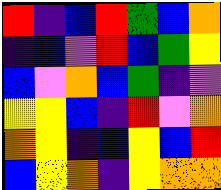[["red", "indigo", "blue", "red", "green", "blue", "orange"], ["indigo", "blue", "violet", "red", "blue", "green", "yellow"], ["blue", "violet", "orange", "blue", "green", "indigo", "violet"], ["yellow", "yellow", "blue", "indigo", "red", "violet", "orange"], ["orange", "yellow", "indigo", "blue", "yellow", "blue", "red"], ["blue", "yellow", "orange", "indigo", "yellow", "orange", "orange"]]